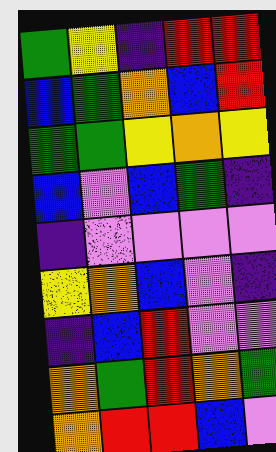[["green", "yellow", "indigo", "red", "red"], ["blue", "green", "orange", "blue", "red"], ["green", "green", "yellow", "orange", "yellow"], ["blue", "violet", "blue", "green", "indigo"], ["indigo", "violet", "violet", "violet", "violet"], ["yellow", "orange", "blue", "violet", "indigo"], ["indigo", "blue", "red", "violet", "violet"], ["orange", "green", "red", "orange", "green"], ["orange", "red", "red", "blue", "violet"]]